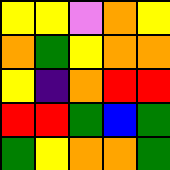[["yellow", "yellow", "violet", "orange", "yellow"], ["orange", "green", "yellow", "orange", "orange"], ["yellow", "indigo", "orange", "red", "red"], ["red", "red", "green", "blue", "green"], ["green", "yellow", "orange", "orange", "green"]]